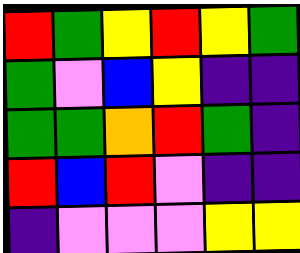[["red", "green", "yellow", "red", "yellow", "green"], ["green", "violet", "blue", "yellow", "indigo", "indigo"], ["green", "green", "orange", "red", "green", "indigo"], ["red", "blue", "red", "violet", "indigo", "indigo"], ["indigo", "violet", "violet", "violet", "yellow", "yellow"]]